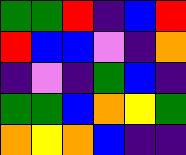[["green", "green", "red", "indigo", "blue", "red"], ["red", "blue", "blue", "violet", "indigo", "orange"], ["indigo", "violet", "indigo", "green", "blue", "indigo"], ["green", "green", "blue", "orange", "yellow", "green"], ["orange", "yellow", "orange", "blue", "indigo", "indigo"]]